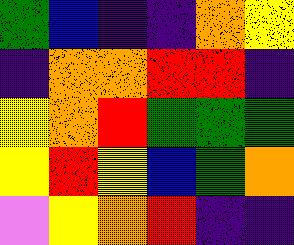[["green", "blue", "indigo", "indigo", "orange", "yellow"], ["indigo", "orange", "orange", "red", "red", "indigo"], ["yellow", "orange", "red", "green", "green", "green"], ["yellow", "red", "yellow", "blue", "green", "orange"], ["violet", "yellow", "orange", "red", "indigo", "indigo"]]